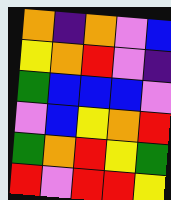[["orange", "indigo", "orange", "violet", "blue"], ["yellow", "orange", "red", "violet", "indigo"], ["green", "blue", "blue", "blue", "violet"], ["violet", "blue", "yellow", "orange", "red"], ["green", "orange", "red", "yellow", "green"], ["red", "violet", "red", "red", "yellow"]]